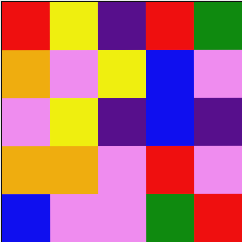[["red", "yellow", "indigo", "red", "green"], ["orange", "violet", "yellow", "blue", "violet"], ["violet", "yellow", "indigo", "blue", "indigo"], ["orange", "orange", "violet", "red", "violet"], ["blue", "violet", "violet", "green", "red"]]